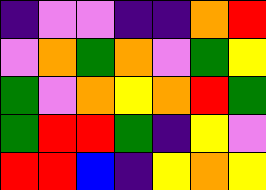[["indigo", "violet", "violet", "indigo", "indigo", "orange", "red"], ["violet", "orange", "green", "orange", "violet", "green", "yellow"], ["green", "violet", "orange", "yellow", "orange", "red", "green"], ["green", "red", "red", "green", "indigo", "yellow", "violet"], ["red", "red", "blue", "indigo", "yellow", "orange", "yellow"]]